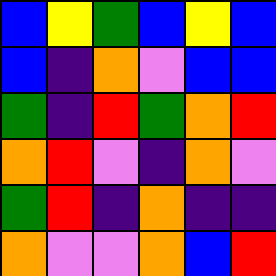[["blue", "yellow", "green", "blue", "yellow", "blue"], ["blue", "indigo", "orange", "violet", "blue", "blue"], ["green", "indigo", "red", "green", "orange", "red"], ["orange", "red", "violet", "indigo", "orange", "violet"], ["green", "red", "indigo", "orange", "indigo", "indigo"], ["orange", "violet", "violet", "orange", "blue", "red"]]